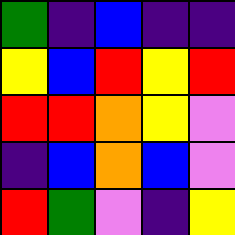[["green", "indigo", "blue", "indigo", "indigo"], ["yellow", "blue", "red", "yellow", "red"], ["red", "red", "orange", "yellow", "violet"], ["indigo", "blue", "orange", "blue", "violet"], ["red", "green", "violet", "indigo", "yellow"]]